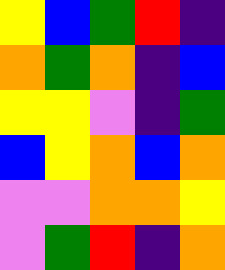[["yellow", "blue", "green", "red", "indigo"], ["orange", "green", "orange", "indigo", "blue"], ["yellow", "yellow", "violet", "indigo", "green"], ["blue", "yellow", "orange", "blue", "orange"], ["violet", "violet", "orange", "orange", "yellow"], ["violet", "green", "red", "indigo", "orange"]]